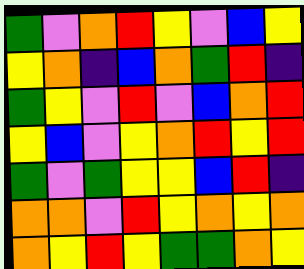[["green", "violet", "orange", "red", "yellow", "violet", "blue", "yellow"], ["yellow", "orange", "indigo", "blue", "orange", "green", "red", "indigo"], ["green", "yellow", "violet", "red", "violet", "blue", "orange", "red"], ["yellow", "blue", "violet", "yellow", "orange", "red", "yellow", "red"], ["green", "violet", "green", "yellow", "yellow", "blue", "red", "indigo"], ["orange", "orange", "violet", "red", "yellow", "orange", "yellow", "orange"], ["orange", "yellow", "red", "yellow", "green", "green", "orange", "yellow"]]